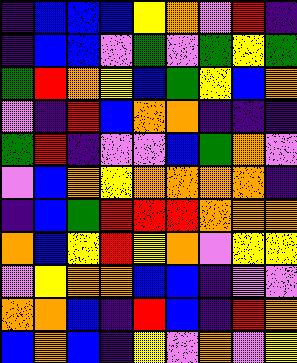[["indigo", "blue", "blue", "blue", "yellow", "orange", "violet", "red", "indigo"], ["indigo", "blue", "blue", "violet", "green", "violet", "green", "yellow", "green"], ["green", "red", "orange", "yellow", "blue", "green", "yellow", "blue", "orange"], ["violet", "indigo", "red", "blue", "orange", "orange", "indigo", "indigo", "indigo"], ["green", "red", "indigo", "violet", "violet", "blue", "green", "orange", "violet"], ["violet", "blue", "orange", "yellow", "orange", "orange", "orange", "orange", "indigo"], ["indigo", "blue", "green", "red", "red", "red", "orange", "orange", "orange"], ["orange", "blue", "yellow", "red", "yellow", "orange", "violet", "yellow", "yellow"], ["violet", "yellow", "orange", "orange", "blue", "blue", "indigo", "violet", "violet"], ["orange", "orange", "blue", "indigo", "red", "blue", "indigo", "red", "orange"], ["blue", "orange", "blue", "indigo", "yellow", "violet", "orange", "violet", "yellow"]]